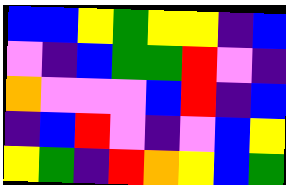[["blue", "blue", "yellow", "green", "yellow", "yellow", "indigo", "blue"], ["violet", "indigo", "blue", "green", "green", "red", "violet", "indigo"], ["orange", "violet", "violet", "violet", "blue", "red", "indigo", "blue"], ["indigo", "blue", "red", "violet", "indigo", "violet", "blue", "yellow"], ["yellow", "green", "indigo", "red", "orange", "yellow", "blue", "green"]]